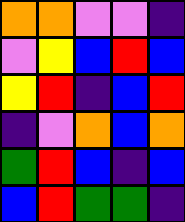[["orange", "orange", "violet", "violet", "indigo"], ["violet", "yellow", "blue", "red", "blue"], ["yellow", "red", "indigo", "blue", "red"], ["indigo", "violet", "orange", "blue", "orange"], ["green", "red", "blue", "indigo", "blue"], ["blue", "red", "green", "green", "indigo"]]